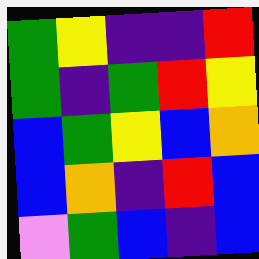[["green", "yellow", "indigo", "indigo", "red"], ["green", "indigo", "green", "red", "yellow"], ["blue", "green", "yellow", "blue", "orange"], ["blue", "orange", "indigo", "red", "blue"], ["violet", "green", "blue", "indigo", "blue"]]